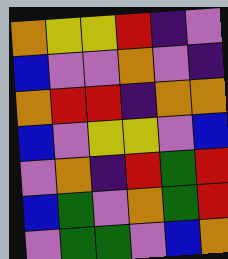[["orange", "yellow", "yellow", "red", "indigo", "violet"], ["blue", "violet", "violet", "orange", "violet", "indigo"], ["orange", "red", "red", "indigo", "orange", "orange"], ["blue", "violet", "yellow", "yellow", "violet", "blue"], ["violet", "orange", "indigo", "red", "green", "red"], ["blue", "green", "violet", "orange", "green", "red"], ["violet", "green", "green", "violet", "blue", "orange"]]